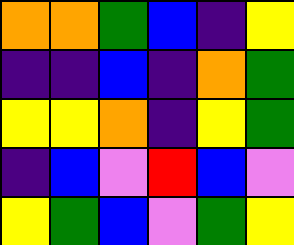[["orange", "orange", "green", "blue", "indigo", "yellow"], ["indigo", "indigo", "blue", "indigo", "orange", "green"], ["yellow", "yellow", "orange", "indigo", "yellow", "green"], ["indigo", "blue", "violet", "red", "blue", "violet"], ["yellow", "green", "blue", "violet", "green", "yellow"]]